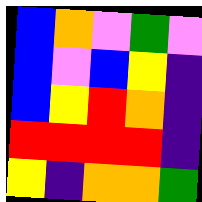[["blue", "orange", "violet", "green", "violet"], ["blue", "violet", "blue", "yellow", "indigo"], ["blue", "yellow", "red", "orange", "indigo"], ["red", "red", "red", "red", "indigo"], ["yellow", "indigo", "orange", "orange", "green"]]